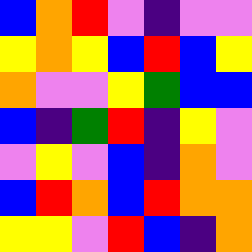[["blue", "orange", "red", "violet", "indigo", "violet", "violet"], ["yellow", "orange", "yellow", "blue", "red", "blue", "yellow"], ["orange", "violet", "violet", "yellow", "green", "blue", "blue"], ["blue", "indigo", "green", "red", "indigo", "yellow", "violet"], ["violet", "yellow", "violet", "blue", "indigo", "orange", "violet"], ["blue", "red", "orange", "blue", "red", "orange", "orange"], ["yellow", "yellow", "violet", "red", "blue", "indigo", "orange"]]